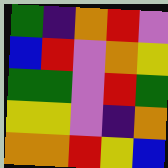[["green", "indigo", "orange", "red", "violet"], ["blue", "red", "violet", "orange", "yellow"], ["green", "green", "violet", "red", "green"], ["yellow", "yellow", "violet", "indigo", "orange"], ["orange", "orange", "red", "yellow", "blue"]]